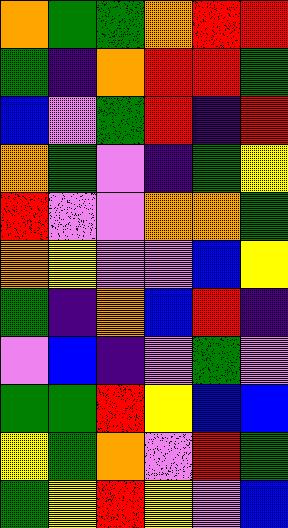[["orange", "green", "green", "orange", "red", "red"], ["green", "indigo", "orange", "red", "red", "green"], ["blue", "violet", "green", "red", "indigo", "red"], ["orange", "green", "violet", "indigo", "green", "yellow"], ["red", "violet", "violet", "orange", "orange", "green"], ["orange", "yellow", "violet", "violet", "blue", "yellow"], ["green", "indigo", "orange", "blue", "red", "indigo"], ["violet", "blue", "indigo", "violet", "green", "violet"], ["green", "green", "red", "yellow", "blue", "blue"], ["yellow", "green", "orange", "violet", "red", "green"], ["green", "yellow", "red", "yellow", "violet", "blue"]]